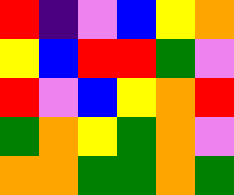[["red", "indigo", "violet", "blue", "yellow", "orange"], ["yellow", "blue", "red", "red", "green", "violet"], ["red", "violet", "blue", "yellow", "orange", "red"], ["green", "orange", "yellow", "green", "orange", "violet"], ["orange", "orange", "green", "green", "orange", "green"]]